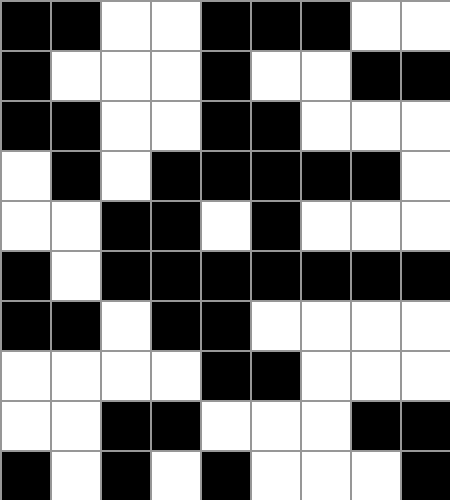[["black", "black", "white", "white", "black", "black", "black", "white", "white"], ["black", "white", "white", "white", "black", "white", "white", "black", "black"], ["black", "black", "white", "white", "black", "black", "white", "white", "white"], ["white", "black", "white", "black", "black", "black", "black", "black", "white"], ["white", "white", "black", "black", "white", "black", "white", "white", "white"], ["black", "white", "black", "black", "black", "black", "black", "black", "black"], ["black", "black", "white", "black", "black", "white", "white", "white", "white"], ["white", "white", "white", "white", "black", "black", "white", "white", "white"], ["white", "white", "black", "black", "white", "white", "white", "black", "black"], ["black", "white", "black", "white", "black", "white", "white", "white", "black"]]